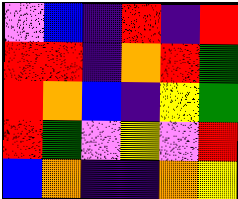[["violet", "blue", "indigo", "red", "indigo", "red"], ["red", "red", "indigo", "orange", "red", "green"], ["red", "orange", "blue", "indigo", "yellow", "green"], ["red", "green", "violet", "yellow", "violet", "red"], ["blue", "orange", "indigo", "indigo", "orange", "yellow"]]